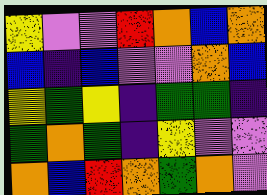[["yellow", "violet", "violet", "red", "orange", "blue", "orange"], ["blue", "indigo", "blue", "violet", "violet", "orange", "blue"], ["yellow", "green", "yellow", "indigo", "green", "green", "indigo"], ["green", "orange", "green", "indigo", "yellow", "violet", "violet"], ["orange", "blue", "red", "orange", "green", "orange", "violet"]]